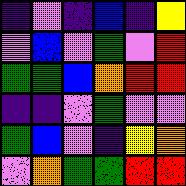[["indigo", "violet", "indigo", "blue", "indigo", "yellow"], ["violet", "blue", "violet", "green", "violet", "red"], ["green", "green", "blue", "orange", "red", "red"], ["indigo", "indigo", "violet", "green", "violet", "violet"], ["green", "blue", "violet", "indigo", "yellow", "orange"], ["violet", "orange", "green", "green", "red", "red"]]